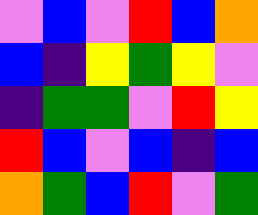[["violet", "blue", "violet", "red", "blue", "orange"], ["blue", "indigo", "yellow", "green", "yellow", "violet"], ["indigo", "green", "green", "violet", "red", "yellow"], ["red", "blue", "violet", "blue", "indigo", "blue"], ["orange", "green", "blue", "red", "violet", "green"]]